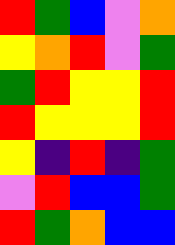[["red", "green", "blue", "violet", "orange"], ["yellow", "orange", "red", "violet", "green"], ["green", "red", "yellow", "yellow", "red"], ["red", "yellow", "yellow", "yellow", "red"], ["yellow", "indigo", "red", "indigo", "green"], ["violet", "red", "blue", "blue", "green"], ["red", "green", "orange", "blue", "blue"]]